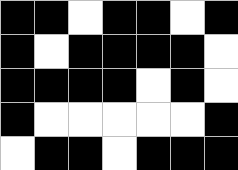[["black", "black", "white", "black", "black", "white", "black"], ["black", "white", "black", "black", "black", "black", "white"], ["black", "black", "black", "black", "white", "black", "white"], ["black", "white", "white", "white", "white", "white", "black"], ["white", "black", "black", "white", "black", "black", "black"]]